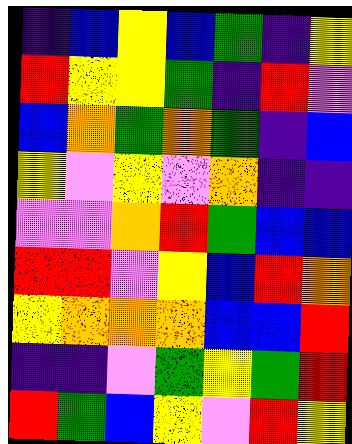[["indigo", "blue", "yellow", "blue", "green", "indigo", "yellow"], ["red", "yellow", "yellow", "green", "indigo", "red", "violet"], ["blue", "orange", "green", "orange", "green", "indigo", "blue"], ["yellow", "violet", "yellow", "violet", "orange", "indigo", "indigo"], ["violet", "violet", "orange", "red", "green", "blue", "blue"], ["red", "red", "violet", "yellow", "blue", "red", "orange"], ["yellow", "orange", "orange", "orange", "blue", "blue", "red"], ["indigo", "indigo", "violet", "green", "yellow", "green", "red"], ["red", "green", "blue", "yellow", "violet", "red", "yellow"]]